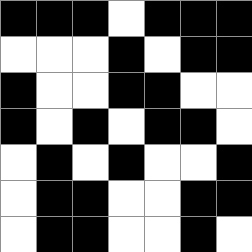[["black", "black", "black", "white", "black", "black", "black"], ["white", "white", "white", "black", "white", "black", "black"], ["black", "white", "white", "black", "black", "white", "white"], ["black", "white", "black", "white", "black", "black", "white"], ["white", "black", "white", "black", "white", "white", "black"], ["white", "black", "black", "white", "white", "black", "black"], ["white", "black", "black", "white", "white", "black", "white"]]